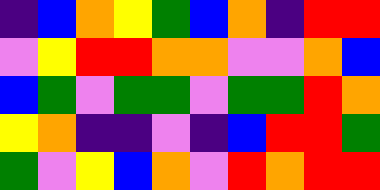[["indigo", "blue", "orange", "yellow", "green", "blue", "orange", "indigo", "red", "red"], ["violet", "yellow", "red", "red", "orange", "orange", "violet", "violet", "orange", "blue"], ["blue", "green", "violet", "green", "green", "violet", "green", "green", "red", "orange"], ["yellow", "orange", "indigo", "indigo", "violet", "indigo", "blue", "red", "red", "green"], ["green", "violet", "yellow", "blue", "orange", "violet", "red", "orange", "red", "red"]]